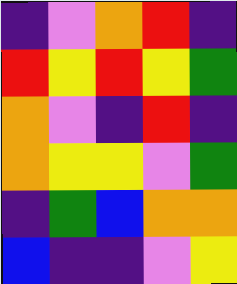[["indigo", "violet", "orange", "red", "indigo"], ["red", "yellow", "red", "yellow", "green"], ["orange", "violet", "indigo", "red", "indigo"], ["orange", "yellow", "yellow", "violet", "green"], ["indigo", "green", "blue", "orange", "orange"], ["blue", "indigo", "indigo", "violet", "yellow"]]